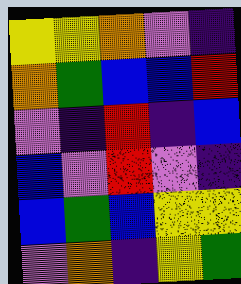[["yellow", "yellow", "orange", "violet", "indigo"], ["orange", "green", "blue", "blue", "red"], ["violet", "indigo", "red", "indigo", "blue"], ["blue", "violet", "red", "violet", "indigo"], ["blue", "green", "blue", "yellow", "yellow"], ["violet", "orange", "indigo", "yellow", "green"]]